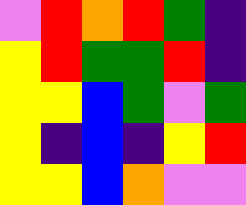[["violet", "red", "orange", "red", "green", "indigo"], ["yellow", "red", "green", "green", "red", "indigo"], ["yellow", "yellow", "blue", "green", "violet", "green"], ["yellow", "indigo", "blue", "indigo", "yellow", "red"], ["yellow", "yellow", "blue", "orange", "violet", "violet"]]